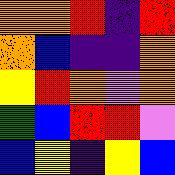[["orange", "orange", "red", "indigo", "red"], ["orange", "blue", "indigo", "indigo", "orange"], ["yellow", "red", "orange", "violet", "orange"], ["green", "blue", "red", "red", "violet"], ["blue", "yellow", "indigo", "yellow", "blue"]]